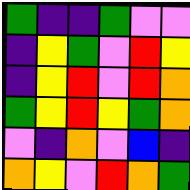[["green", "indigo", "indigo", "green", "violet", "violet"], ["indigo", "yellow", "green", "violet", "red", "yellow"], ["indigo", "yellow", "red", "violet", "red", "orange"], ["green", "yellow", "red", "yellow", "green", "orange"], ["violet", "indigo", "orange", "violet", "blue", "indigo"], ["orange", "yellow", "violet", "red", "orange", "green"]]